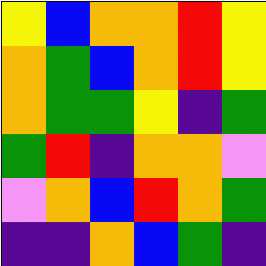[["yellow", "blue", "orange", "orange", "red", "yellow"], ["orange", "green", "blue", "orange", "red", "yellow"], ["orange", "green", "green", "yellow", "indigo", "green"], ["green", "red", "indigo", "orange", "orange", "violet"], ["violet", "orange", "blue", "red", "orange", "green"], ["indigo", "indigo", "orange", "blue", "green", "indigo"]]